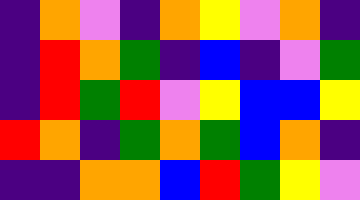[["indigo", "orange", "violet", "indigo", "orange", "yellow", "violet", "orange", "indigo"], ["indigo", "red", "orange", "green", "indigo", "blue", "indigo", "violet", "green"], ["indigo", "red", "green", "red", "violet", "yellow", "blue", "blue", "yellow"], ["red", "orange", "indigo", "green", "orange", "green", "blue", "orange", "indigo"], ["indigo", "indigo", "orange", "orange", "blue", "red", "green", "yellow", "violet"]]